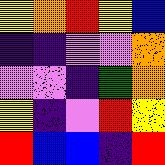[["yellow", "orange", "red", "yellow", "blue"], ["indigo", "indigo", "violet", "violet", "orange"], ["violet", "violet", "indigo", "green", "orange"], ["yellow", "indigo", "violet", "red", "yellow"], ["red", "blue", "blue", "indigo", "red"]]